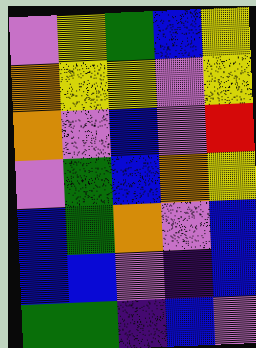[["violet", "yellow", "green", "blue", "yellow"], ["orange", "yellow", "yellow", "violet", "yellow"], ["orange", "violet", "blue", "violet", "red"], ["violet", "green", "blue", "orange", "yellow"], ["blue", "green", "orange", "violet", "blue"], ["blue", "blue", "violet", "indigo", "blue"], ["green", "green", "indigo", "blue", "violet"]]